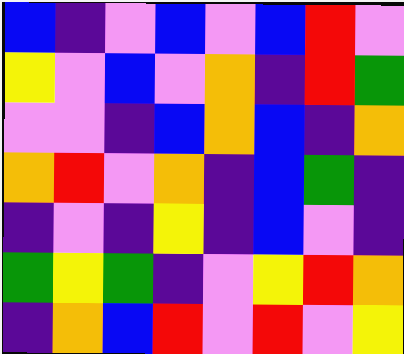[["blue", "indigo", "violet", "blue", "violet", "blue", "red", "violet"], ["yellow", "violet", "blue", "violet", "orange", "indigo", "red", "green"], ["violet", "violet", "indigo", "blue", "orange", "blue", "indigo", "orange"], ["orange", "red", "violet", "orange", "indigo", "blue", "green", "indigo"], ["indigo", "violet", "indigo", "yellow", "indigo", "blue", "violet", "indigo"], ["green", "yellow", "green", "indigo", "violet", "yellow", "red", "orange"], ["indigo", "orange", "blue", "red", "violet", "red", "violet", "yellow"]]